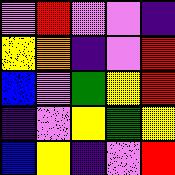[["violet", "red", "violet", "violet", "indigo"], ["yellow", "orange", "indigo", "violet", "red"], ["blue", "violet", "green", "yellow", "red"], ["indigo", "violet", "yellow", "green", "yellow"], ["blue", "yellow", "indigo", "violet", "red"]]